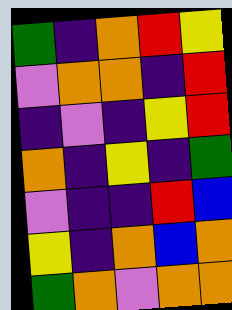[["green", "indigo", "orange", "red", "yellow"], ["violet", "orange", "orange", "indigo", "red"], ["indigo", "violet", "indigo", "yellow", "red"], ["orange", "indigo", "yellow", "indigo", "green"], ["violet", "indigo", "indigo", "red", "blue"], ["yellow", "indigo", "orange", "blue", "orange"], ["green", "orange", "violet", "orange", "orange"]]